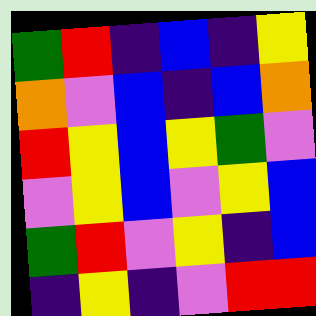[["green", "red", "indigo", "blue", "indigo", "yellow"], ["orange", "violet", "blue", "indigo", "blue", "orange"], ["red", "yellow", "blue", "yellow", "green", "violet"], ["violet", "yellow", "blue", "violet", "yellow", "blue"], ["green", "red", "violet", "yellow", "indigo", "blue"], ["indigo", "yellow", "indigo", "violet", "red", "red"]]